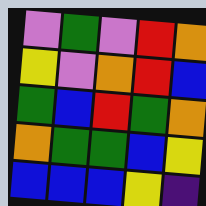[["violet", "green", "violet", "red", "orange"], ["yellow", "violet", "orange", "red", "blue"], ["green", "blue", "red", "green", "orange"], ["orange", "green", "green", "blue", "yellow"], ["blue", "blue", "blue", "yellow", "indigo"]]